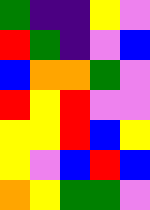[["green", "indigo", "indigo", "yellow", "violet"], ["red", "green", "indigo", "violet", "blue"], ["blue", "orange", "orange", "green", "violet"], ["red", "yellow", "red", "violet", "violet"], ["yellow", "yellow", "red", "blue", "yellow"], ["yellow", "violet", "blue", "red", "blue"], ["orange", "yellow", "green", "green", "violet"]]